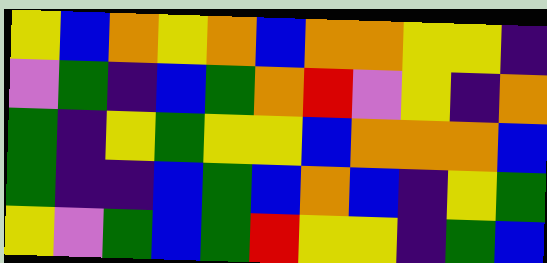[["yellow", "blue", "orange", "yellow", "orange", "blue", "orange", "orange", "yellow", "yellow", "indigo"], ["violet", "green", "indigo", "blue", "green", "orange", "red", "violet", "yellow", "indigo", "orange"], ["green", "indigo", "yellow", "green", "yellow", "yellow", "blue", "orange", "orange", "orange", "blue"], ["green", "indigo", "indigo", "blue", "green", "blue", "orange", "blue", "indigo", "yellow", "green"], ["yellow", "violet", "green", "blue", "green", "red", "yellow", "yellow", "indigo", "green", "blue"]]